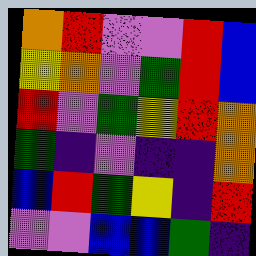[["orange", "red", "violet", "violet", "red", "blue"], ["yellow", "orange", "violet", "green", "red", "blue"], ["red", "violet", "green", "yellow", "red", "orange"], ["green", "indigo", "violet", "indigo", "indigo", "orange"], ["blue", "red", "green", "yellow", "indigo", "red"], ["violet", "violet", "blue", "blue", "green", "indigo"]]